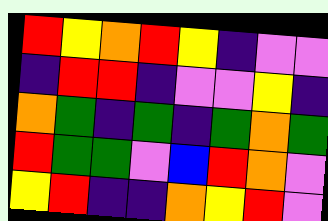[["red", "yellow", "orange", "red", "yellow", "indigo", "violet", "violet"], ["indigo", "red", "red", "indigo", "violet", "violet", "yellow", "indigo"], ["orange", "green", "indigo", "green", "indigo", "green", "orange", "green"], ["red", "green", "green", "violet", "blue", "red", "orange", "violet"], ["yellow", "red", "indigo", "indigo", "orange", "yellow", "red", "violet"]]